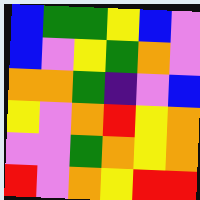[["blue", "green", "green", "yellow", "blue", "violet"], ["blue", "violet", "yellow", "green", "orange", "violet"], ["orange", "orange", "green", "indigo", "violet", "blue"], ["yellow", "violet", "orange", "red", "yellow", "orange"], ["violet", "violet", "green", "orange", "yellow", "orange"], ["red", "violet", "orange", "yellow", "red", "red"]]